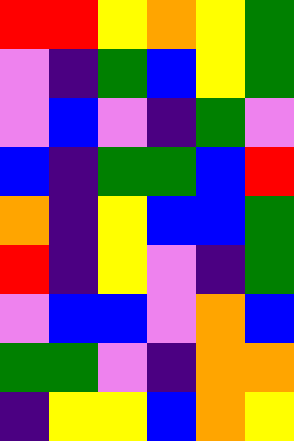[["red", "red", "yellow", "orange", "yellow", "green"], ["violet", "indigo", "green", "blue", "yellow", "green"], ["violet", "blue", "violet", "indigo", "green", "violet"], ["blue", "indigo", "green", "green", "blue", "red"], ["orange", "indigo", "yellow", "blue", "blue", "green"], ["red", "indigo", "yellow", "violet", "indigo", "green"], ["violet", "blue", "blue", "violet", "orange", "blue"], ["green", "green", "violet", "indigo", "orange", "orange"], ["indigo", "yellow", "yellow", "blue", "orange", "yellow"]]